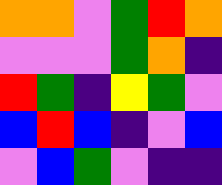[["orange", "orange", "violet", "green", "red", "orange"], ["violet", "violet", "violet", "green", "orange", "indigo"], ["red", "green", "indigo", "yellow", "green", "violet"], ["blue", "red", "blue", "indigo", "violet", "blue"], ["violet", "blue", "green", "violet", "indigo", "indigo"]]